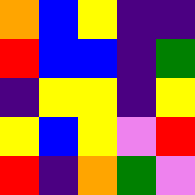[["orange", "blue", "yellow", "indigo", "indigo"], ["red", "blue", "blue", "indigo", "green"], ["indigo", "yellow", "yellow", "indigo", "yellow"], ["yellow", "blue", "yellow", "violet", "red"], ["red", "indigo", "orange", "green", "violet"]]